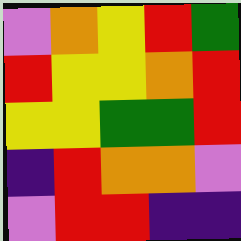[["violet", "orange", "yellow", "red", "green"], ["red", "yellow", "yellow", "orange", "red"], ["yellow", "yellow", "green", "green", "red"], ["indigo", "red", "orange", "orange", "violet"], ["violet", "red", "red", "indigo", "indigo"]]